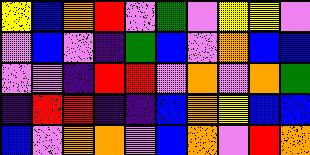[["yellow", "blue", "orange", "red", "violet", "green", "violet", "yellow", "yellow", "violet"], ["violet", "blue", "violet", "indigo", "green", "blue", "violet", "orange", "blue", "blue"], ["violet", "violet", "indigo", "red", "red", "violet", "orange", "violet", "orange", "green"], ["indigo", "red", "red", "indigo", "indigo", "blue", "orange", "yellow", "blue", "blue"], ["blue", "violet", "orange", "orange", "violet", "blue", "orange", "violet", "red", "orange"]]